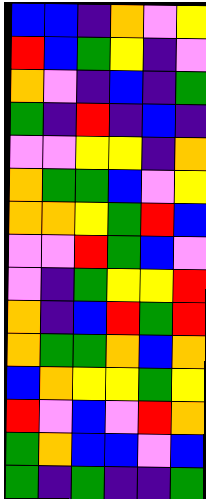[["blue", "blue", "indigo", "orange", "violet", "yellow"], ["red", "blue", "green", "yellow", "indigo", "violet"], ["orange", "violet", "indigo", "blue", "indigo", "green"], ["green", "indigo", "red", "indigo", "blue", "indigo"], ["violet", "violet", "yellow", "yellow", "indigo", "orange"], ["orange", "green", "green", "blue", "violet", "yellow"], ["orange", "orange", "yellow", "green", "red", "blue"], ["violet", "violet", "red", "green", "blue", "violet"], ["violet", "indigo", "green", "yellow", "yellow", "red"], ["orange", "indigo", "blue", "red", "green", "red"], ["orange", "green", "green", "orange", "blue", "orange"], ["blue", "orange", "yellow", "yellow", "green", "yellow"], ["red", "violet", "blue", "violet", "red", "orange"], ["green", "orange", "blue", "blue", "violet", "blue"], ["green", "indigo", "green", "indigo", "indigo", "green"]]